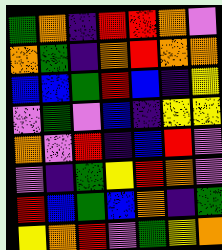[["green", "orange", "indigo", "red", "red", "orange", "violet"], ["orange", "green", "indigo", "orange", "red", "orange", "orange"], ["blue", "blue", "green", "red", "blue", "indigo", "yellow"], ["violet", "green", "violet", "blue", "indigo", "yellow", "yellow"], ["orange", "violet", "red", "indigo", "blue", "red", "violet"], ["violet", "indigo", "green", "yellow", "red", "orange", "violet"], ["red", "blue", "green", "blue", "orange", "indigo", "green"], ["yellow", "orange", "red", "violet", "green", "yellow", "orange"]]